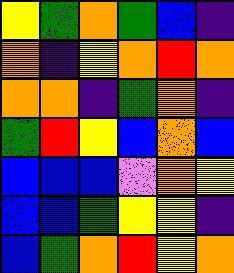[["yellow", "green", "orange", "green", "blue", "indigo"], ["orange", "indigo", "yellow", "orange", "red", "orange"], ["orange", "orange", "indigo", "green", "orange", "indigo"], ["green", "red", "yellow", "blue", "orange", "blue"], ["blue", "blue", "blue", "violet", "orange", "yellow"], ["blue", "blue", "green", "yellow", "yellow", "indigo"], ["blue", "green", "orange", "red", "yellow", "orange"]]